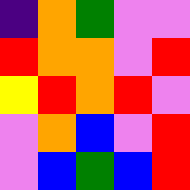[["indigo", "orange", "green", "violet", "violet"], ["red", "orange", "orange", "violet", "red"], ["yellow", "red", "orange", "red", "violet"], ["violet", "orange", "blue", "violet", "red"], ["violet", "blue", "green", "blue", "red"]]